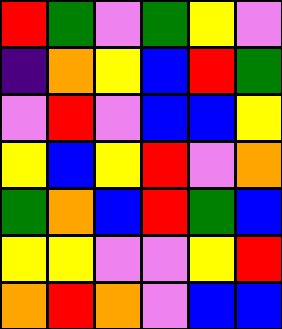[["red", "green", "violet", "green", "yellow", "violet"], ["indigo", "orange", "yellow", "blue", "red", "green"], ["violet", "red", "violet", "blue", "blue", "yellow"], ["yellow", "blue", "yellow", "red", "violet", "orange"], ["green", "orange", "blue", "red", "green", "blue"], ["yellow", "yellow", "violet", "violet", "yellow", "red"], ["orange", "red", "orange", "violet", "blue", "blue"]]